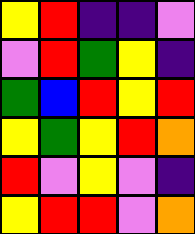[["yellow", "red", "indigo", "indigo", "violet"], ["violet", "red", "green", "yellow", "indigo"], ["green", "blue", "red", "yellow", "red"], ["yellow", "green", "yellow", "red", "orange"], ["red", "violet", "yellow", "violet", "indigo"], ["yellow", "red", "red", "violet", "orange"]]